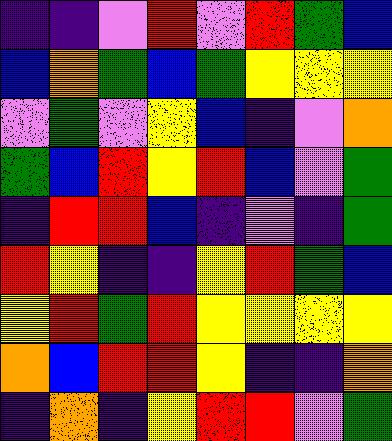[["indigo", "indigo", "violet", "red", "violet", "red", "green", "blue"], ["blue", "orange", "green", "blue", "green", "yellow", "yellow", "yellow"], ["violet", "green", "violet", "yellow", "blue", "indigo", "violet", "orange"], ["green", "blue", "red", "yellow", "red", "blue", "violet", "green"], ["indigo", "red", "red", "blue", "indigo", "violet", "indigo", "green"], ["red", "yellow", "indigo", "indigo", "yellow", "red", "green", "blue"], ["yellow", "red", "green", "red", "yellow", "yellow", "yellow", "yellow"], ["orange", "blue", "red", "red", "yellow", "indigo", "indigo", "orange"], ["indigo", "orange", "indigo", "yellow", "red", "red", "violet", "green"]]